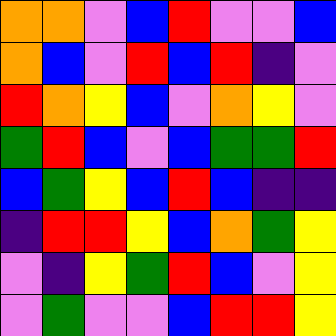[["orange", "orange", "violet", "blue", "red", "violet", "violet", "blue"], ["orange", "blue", "violet", "red", "blue", "red", "indigo", "violet"], ["red", "orange", "yellow", "blue", "violet", "orange", "yellow", "violet"], ["green", "red", "blue", "violet", "blue", "green", "green", "red"], ["blue", "green", "yellow", "blue", "red", "blue", "indigo", "indigo"], ["indigo", "red", "red", "yellow", "blue", "orange", "green", "yellow"], ["violet", "indigo", "yellow", "green", "red", "blue", "violet", "yellow"], ["violet", "green", "violet", "violet", "blue", "red", "red", "yellow"]]